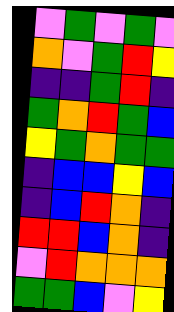[["violet", "green", "violet", "green", "violet"], ["orange", "violet", "green", "red", "yellow"], ["indigo", "indigo", "green", "red", "indigo"], ["green", "orange", "red", "green", "blue"], ["yellow", "green", "orange", "green", "green"], ["indigo", "blue", "blue", "yellow", "blue"], ["indigo", "blue", "red", "orange", "indigo"], ["red", "red", "blue", "orange", "indigo"], ["violet", "red", "orange", "orange", "orange"], ["green", "green", "blue", "violet", "yellow"]]